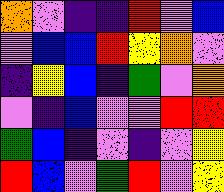[["orange", "violet", "indigo", "indigo", "red", "violet", "blue"], ["violet", "blue", "blue", "red", "yellow", "orange", "violet"], ["indigo", "yellow", "blue", "indigo", "green", "violet", "orange"], ["violet", "indigo", "blue", "violet", "violet", "red", "red"], ["green", "blue", "indigo", "violet", "indigo", "violet", "yellow"], ["red", "blue", "violet", "green", "red", "violet", "yellow"]]